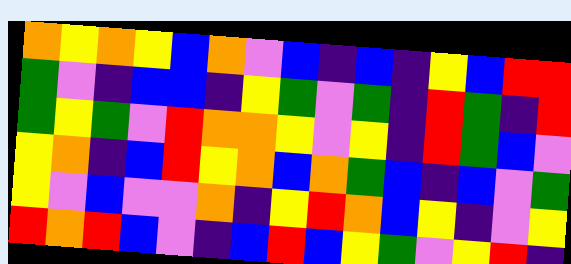[["orange", "yellow", "orange", "yellow", "blue", "orange", "violet", "blue", "indigo", "blue", "indigo", "yellow", "blue", "red", "red"], ["green", "violet", "indigo", "blue", "blue", "indigo", "yellow", "green", "violet", "green", "indigo", "red", "green", "indigo", "red"], ["green", "yellow", "green", "violet", "red", "orange", "orange", "yellow", "violet", "yellow", "indigo", "red", "green", "blue", "violet"], ["yellow", "orange", "indigo", "blue", "red", "yellow", "orange", "blue", "orange", "green", "blue", "indigo", "blue", "violet", "green"], ["yellow", "violet", "blue", "violet", "violet", "orange", "indigo", "yellow", "red", "orange", "blue", "yellow", "indigo", "violet", "yellow"], ["red", "orange", "red", "blue", "violet", "indigo", "blue", "red", "blue", "yellow", "green", "violet", "yellow", "red", "indigo"]]